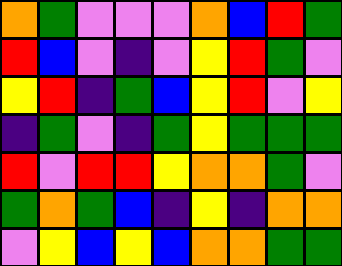[["orange", "green", "violet", "violet", "violet", "orange", "blue", "red", "green"], ["red", "blue", "violet", "indigo", "violet", "yellow", "red", "green", "violet"], ["yellow", "red", "indigo", "green", "blue", "yellow", "red", "violet", "yellow"], ["indigo", "green", "violet", "indigo", "green", "yellow", "green", "green", "green"], ["red", "violet", "red", "red", "yellow", "orange", "orange", "green", "violet"], ["green", "orange", "green", "blue", "indigo", "yellow", "indigo", "orange", "orange"], ["violet", "yellow", "blue", "yellow", "blue", "orange", "orange", "green", "green"]]